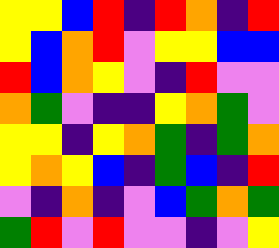[["yellow", "yellow", "blue", "red", "indigo", "red", "orange", "indigo", "red"], ["yellow", "blue", "orange", "red", "violet", "yellow", "yellow", "blue", "blue"], ["red", "blue", "orange", "yellow", "violet", "indigo", "red", "violet", "violet"], ["orange", "green", "violet", "indigo", "indigo", "yellow", "orange", "green", "violet"], ["yellow", "yellow", "indigo", "yellow", "orange", "green", "indigo", "green", "orange"], ["yellow", "orange", "yellow", "blue", "indigo", "green", "blue", "indigo", "red"], ["violet", "indigo", "orange", "indigo", "violet", "blue", "green", "orange", "green"], ["green", "red", "violet", "red", "violet", "violet", "indigo", "violet", "yellow"]]